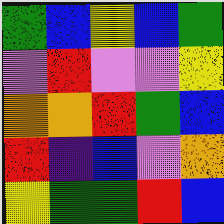[["green", "blue", "yellow", "blue", "green"], ["violet", "red", "violet", "violet", "yellow"], ["orange", "orange", "red", "green", "blue"], ["red", "indigo", "blue", "violet", "orange"], ["yellow", "green", "green", "red", "blue"]]